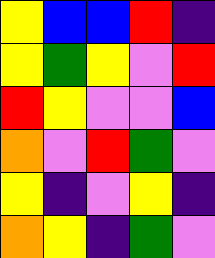[["yellow", "blue", "blue", "red", "indigo"], ["yellow", "green", "yellow", "violet", "red"], ["red", "yellow", "violet", "violet", "blue"], ["orange", "violet", "red", "green", "violet"], ["yellow", "indigo", "violet", "yellow", "indigo"], ["orange", "yellow", "indigo", "green", "violet"]]